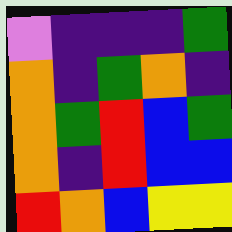[["violet", "indigo", "indigo", "indigo", "green"], ["orange", "indigo", "green", "orange", "indigo"], ["orange", "green", "red", "blue", "green"], ["orange", "indigo", "red", "blue", "blue"], ["red", "orange", "blue", "yellow", "yellow"]]